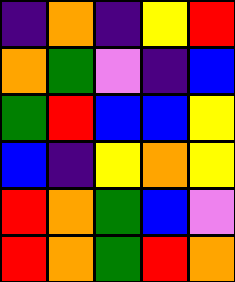[["indigo", "orange", "indigo", "yellow", "red"], ["orange", "green", "violet", "indigo", "blue"], ["green", "red", "blue", "blue", "yellow"], ["blue", "indigo", "yellow", "orange", "yellow"], ["red", "orange", "green", "blue", "violet"], ["red", "orange", "green", "red", "orange"]]